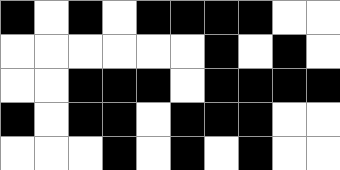[["black", "white", "black", "white", "black", "black", "black", "black", "white", "white"], ["white", "white", "white", "white", "white", "white", "black", "white", "black", "white"], ["white", "white", "black", "black", "black", "white", "black", "black", "black", "black"], ["black", "white", "black", "black", "white", "black", "black", "black", "white", "white"], ["white", "white", "white", "black", "white", "black", "white", "black", "white", "white"]]